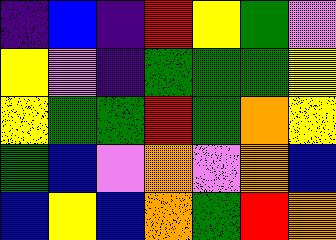[["indigo", "blue", "indigo", "red", "yellow", "green", "violet"], ["yellow", "violet", "indigo", "green", "green", "green", "yellow"], ["yellow", "green", "green", "red", "green", "orange", "yellow"], ["green", "blue", "violet", "orange", "violet", "orange", "blue"], ["blue", "yellow", "blue", "orange", "green", "red", "orange"]]